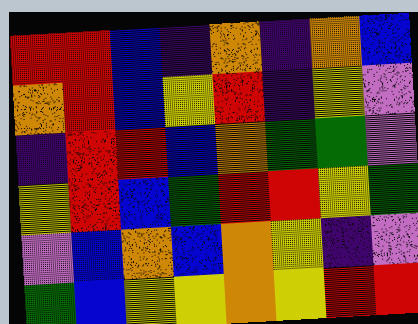[["red", "red", "blue", "indigo", "orange", "indigo", "orange", "blue"], ["orange", "red", "blue", "yellow", "red", "indigo", "yellow", "violet"], ["indigo", "red", "red", "blue", "orange", "green", "green", "violet"], ["yellow", "red", "blue", "green", "red", "red", "yellow", "green"], ["violet", "blue", "orange", "blue", "orange", "yellow", "indigo", "violet"], ["green", "blue", "yellow", "yellow", "orange", "yellow", "red", "red"]]